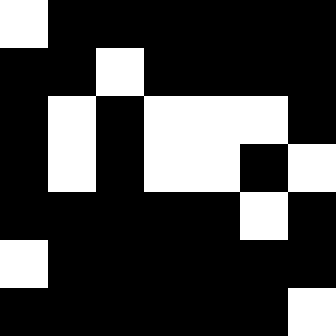[["white", "black", "black", "black", "black", "black", "black"], ["black", "black", "white", "black", "black", "black", "black"], ["black", "white", "black", "white", "white", "white", "black"], ["black", "white", "black", "white", "white", "black", "white"], ["black", "black", "black", "black", "black", "white", "black"], ["white", "black", "black", "black", "black", "black", "black"], ["black", "black", "black", "black", "black", "black", "white"]]